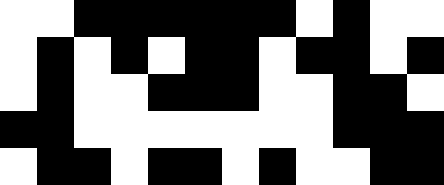[["white", "white", "black", "black", "black", "black", "black", "black", "white", "black", "white", "white"], ["white", "black", "white", "black", "white", "black", "black", "white", "black", "black", "white", "black"], ["white", "black", "white", "white", "black", "black", "black", "white", "white", "black", "black", "white"], ["black", "black", "white", "white", "white", "white", "white", "white", "white", "black", "black", "black"], ["white", "black", "black", "white", "black", "black", "white", "black", "white", "white", "black", "black"]]